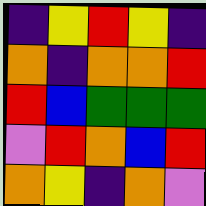[["indigo", "yellow", "red", "yellow", "indigo"], ["orange", "indigo", "orange", "orange", "red"], ["red", "blue", "green", "green", "green"], ["violet", "red", "orange", "blue", "red"], ["orange", "yellow", "indigo", "orange", "violet"]]